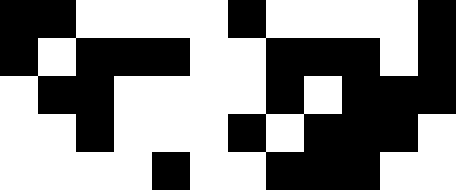[["black", "black", "white", "white", "white", "white", "black", "white", "white", "white", "white", "black"], ["black", "white", "black", "black", "black", "white", "white", "black", "black", "black", "white", "black"], ["white", "black", "black", "white", "white", "white", "white", "black", "white", "black", "black", "black"], ["white", "white", "black", "white", "white", "white", "black", "white", "black", "black", "black", "white"], ["white", "white", "white", "white", "black", "white", "white", "black", "black", "black", "white", "white"]]